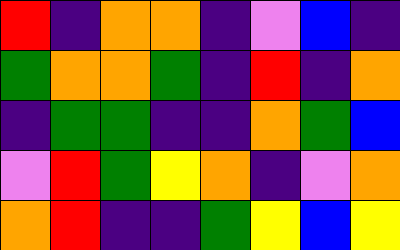[["red", "indigo", "orange", "orange", "indigo", "violet", "blue", "indigo"], ["green", "orange", "orange", "green", "indigo", "red", "indigo", "orange"], ["indigo", "green", "green", "indigo", "indigo", "orange", "green", "blue"], ["violet", "red", "green", "yellow", "orange", "indigo", "violet", "orange"], ["orange", "red", "indigo", "indigo", "green", "yellow", "blue", "yellow"]]